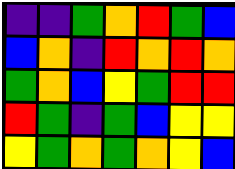[["indigo", "indigo", "green", "orange", "red", "green", "blue"], ["blue", "orange", "indigo", "red", "orange", "red", "orange"], ["green", "orange", "blue", "yellow", "green", "red", "red"], ["red", "green", "indigo", "green", "blue", "yellow", "yellow"], ["yellow", "green", "orange", "green", "orange", "yellow", "blue"]]